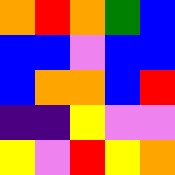[["orange", "red", "orange", "green", "blue"], ["blue", "blue", "violet", "blue", "blue"], ["blue", "orange", "orange", "blue", "red"], ["indigo", "indigo", "yellow", "violet", "violet"], ["yellow", "violet", "red", "yellow", "orange"]]